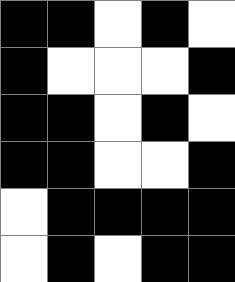[["black", "black", "white", "black", "white"], ["black", "white", "white", "white", "black"], ["black", "black", "white", "black", "white"], ["black", "black", "white", "white", "black"], ["white", "black", "black", "black", "black"], ["white", "black", "white", "black", "black"]]